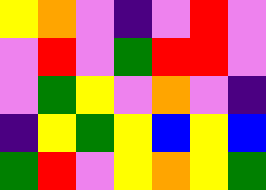[["yellow", "orange", "violet", "indigo", "violet", "red", "violet"], ["violet", "red", "violet", "green", "red", "red", "violet"], ["violet", "green", "yellow", "violet", "orange", "violet", "indigo"], ["indigo", "yellow", "green", "yellow", "blue", "yellow", "blue"], ["green", "red", "violet", "yellow", "orange", "yellow", "green"]]